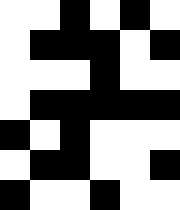[["white", "white", "black", "white", "black", "white"], ["white", "black", "black", "black", "white", "black"], ["white", "white", "white", "black", "white", "white"], ["white", "black", "black", "black", "black", "black"], ["black", "white", "black", "white", "white", "white"], ["white", "black", "black", "white", "white", "black"], ["black", "white", "white", "black", "white", "white"]]